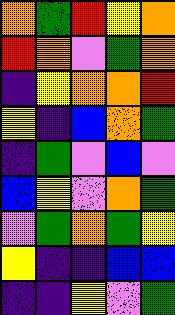[["orange", "green", "red", "yellow", "orange"], ["red", "orange", "violet", "green", "orange"], ["indigo", "yellow", "orange", "orange", "red"], ["yellow", "indigo", "blue", "orange", "green"], ["indigo", "green", "violet", "blue", "violet"], ["blue", "yellow", "violet", "orange", "green"], ["violet", "green", "orange", "green", "yellow"], ["yellow", "indigo", "indigo", "blue", "blue"], ["indigo", "indigo", "yellow", "violet", "green"]]